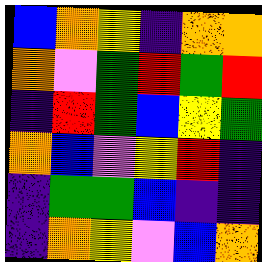[["blue", "orange", "yellow", "indigo", "orange", "orange"], ["orange", "violet", "green", "red", "green", "red"], ["indigo", "red", "green", "blue", "yellow", "green"], ["orange", "blue", "violet", "yellow", "red", "indigo"], ["indigo", "green", "green", "blue", "indigo", "indigo"], ["indigo", "orange", "yellow", "violet", "blue", "orange"]]